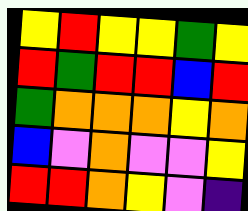[["yellow", "red", "yellow", "yellow", "green", "yellow"], ["red", "green", "red", "red", "blue", "red"], ["green", "orange", "orange", "orange", "yellow", "orange"], ["blue", "violet", "orange", "violet", "violet", "yellow"], ["red", "red", "orange", "yellow", "violet", "indigo"]]